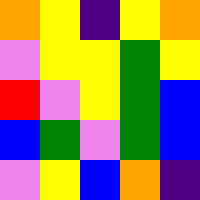[["orange", "yellow", "indigo", "yellow", "orange"], ["violet", "yellow", "yellow", "green", "yellow"], ["red", "violet", "yellow", "green", "blue"], ["blue", "green", "violet", "green", "blue"], ["violet", "yellow", "blue", "orange", "indigo"]]